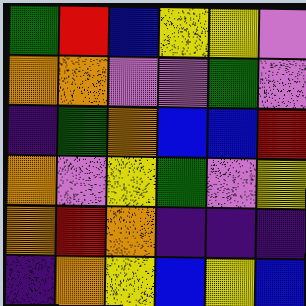[["green", "red", "blue", "yellow", "yellow", "violet"], ["orange", "orange", "violet", "violet", "green", "violet"], ["indigo", "green", "orange", "blue", "blue", "red"], ["orange", "violet", "yellow", "green", "violet", "yellow"], ["orange", "red", "orange", "indigo", "indigo", "indigo"], ["indigo", "orange", "yellow", "blue", "yellow", "blue"]]